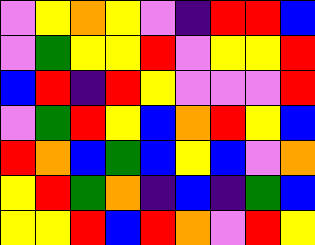[["violet", "yellow", "orange", "yellow", "violet", "indigo", "red", "red", "blue"], ["violet", "green", "yellow", "yellow", "red", "violet", "yellow", "yellow", "red"], ["blue", "red", "indigo", "red", "yellow", "violet", "violet", "violet", "red"], ["violet", "green", "red", "yellow", "blue", "orange", "red", "yellow", "blue"], ["red", "orange", "blue", "green", "blue", "yellow", "blue", "violet", "orange"], ["yellow", "red", "green", "orange", "indigo", "blue", "indigo", "green", "blue"], ["yellow", "yellow", "red", "blue", "red", "orange", "violet", "red", "yellow"]]